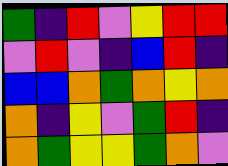[["green", "indigo", "red", "violet", "yellow", "red", "red"], ["violet", "red", "violet", "indigo", "blue", "red", "indigo"], ["blue", "blue", "orange", "green", "orange", "yellow", "orange"], ["orange", "indigo", "yellow", "violet", "green", "red", "indigo"], ["orange", "green", "yellow", "yellow", "green", "orange", "violet"]]